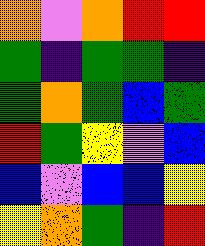[["orange", "violet", "orange", "red", "red"], ["green", "indigo", "green", "green", "indigo"], ["green", "orange", "green", "blue", "green"], ["red", "green", "yellow", "violet", "blue"], ["blue", "violet", "blue", "blue", "yellow"], ["yellow", "orange", "green", "indigo", "red"]]